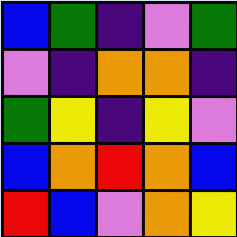[["blue", "green", "indigo", "violet", "green"], ["violet", "indigo", "orange", "orange", "indigo"], ["green", "yellow", "indigo", "yellow", "violet"], ["blue", "orange", "red", "orange", "blue"], ["red", "blue", "violet", "orange", "yellow"]]